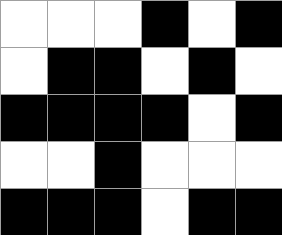[["white", "white", "white", "black", "white", "black"], ["white", "black", "black", "white", "black", "white"], ["black", "black", "black", "black", "white", "black"], ["white", "white", "black", "white", "white", "white"], ["black", "black", "black", "white", "black", "black"]]